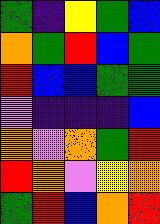[["green", "indigo", "yellow", "green", "blue"], ["orange", "green", "red", "blue", "green"], ["red", "blue", "blue", "green", "green"], ["violet", "indigo", "indigo", "indigo", "blue"], ["orange", "violet", "orange", "green", "red"], ["red", "orange", "violet", "yellow", "orange"], ["green", "red", "blue", "orange", "red"]]